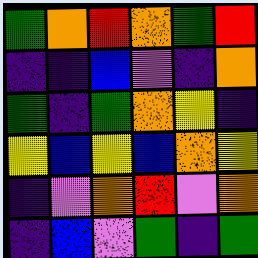[["green", "orange", "red", "orange", "green", "red"], ["indigo", "indigo", "blue", "violet", "indigo", "orange"], ["green", "indigo", "green", "orange", "yellow", "indigo"], ["yellow", "blue", "yellow", "blue", "orange", "yellow"], ["indigo", "violet", "orange", "red", "violet", "orange"], ["indigo", "blue", "violet", "green", "indigo", "green"]]